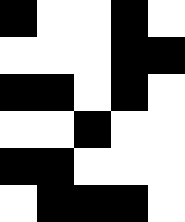[["black", "white", "white", "black", "white"], ["white", "white", "white", "black", "black"], ["black", "black", "white", "black", "white"], ["white", "white", "black", "white", "white"], ["black", "black", "white", "white", "white"], ["white", "black", "black", "black", "white"]]